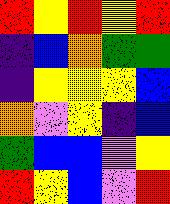[["red", "yellow", "red", "yellow", "red"], ["indigo", "blue", "orange", "green", "green"], ["indigo", "yellow", "yellow", "yellow", "blue"], ["orange", "violet", "yellow", "indigo", "blue"], ["green", "blue", "blue", "violet", "yellow"], ["red", "yellow", "blue", "violet", "red"]]